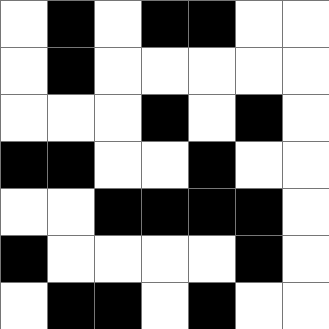[["white", "black", "white", "black", "black", "white", "white"], ["white", "black", "white", "white", "white", "white", "white"], ["white", "white", "white", "black", "white", "black", "white"], ["black", "black", "white", "white", "black", "white", "white"], ["white", "white", "black", "black", "black", "black", "white"], ["black", "white", "white", "white", "white", "black", "white"], ["white", "black", "black", "white", "black", "white", "white"]]